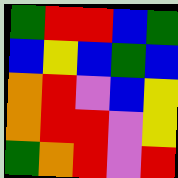[["green", "red", "red", "blue", "green"], ["blue", "yellow", "blue", "green", "blue"], ["orange", "red", "violet", "blue", "yellow"], ["orange", "red", "red", "violet", "yellow"], ["green", "orange", "red", "violet", "red"]]